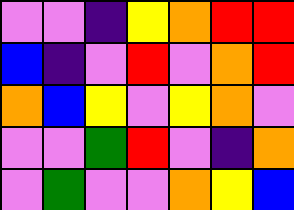[["violet", "violet", "indigo", "yellow", "orange", "red", "red"], ["blue", "indigo", "violet", "red", "violet", "orange", "red"], ["orange", "blue", "yellow", "violet", "yellow", "orange", "violet"], ["violet", "violet", "green", "red", "violet", "indigo", "orange"], ["violet", "green", "violet", "violet", "orange", "yellow", "blue"]]